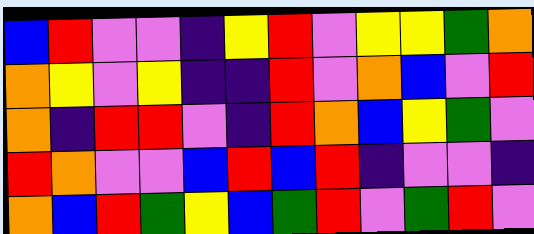[["blue", "red", "violet", "violet", "indigo", "yellow", "red", "violet", "yellow", "yellow", "green", "orange"], ["orange", "yellow", "violet", "yellow", "indigo", "indigo", "red", "violet", "orange", "blue", "violet", "red"], ["orange", "indigo", "red", "red", "violet", "indigo", "red", "orange", "blue", "yellow", "green", "violet"], ["red", "orange", "violet", "violet", "blue", "red", "blue", "red", "indigo", "violet", "violet", "indigo"], ["orange", "blue", "red", "green", "yellow", "blue", "green", "red", "violet", "green", "red", "violet"]]